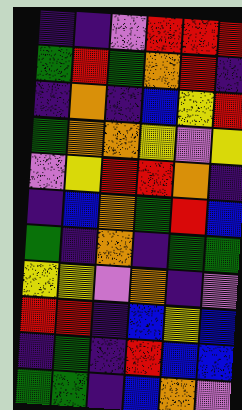[["indigo", "indigo", "violet", "red", "red", "red"], ["green", "red", "green", "orange", "red", "indigo"], ["indigo", "orange", "indigo", "blue", "yellow", "red"], ["green", "orange", "orange", "yellow", "violet", "yellow"], ["violet", "yellow", "red", "red", "orange", "indigo"], ["indigo", "blue", "orange", "green", "red", "blue"], ["green", "indigo", "orange", "indigo", "green", "green"], ["yellow", "yellow", "violet", "orange", "indigo", "violet"], ["red", "red", "indigo", "blue", "yellow", "blue"], ["indigo", "green", "indigo", "red", "blue", "blue"], ["green", "green", "indigo", "blue", "orange", "violet"]]